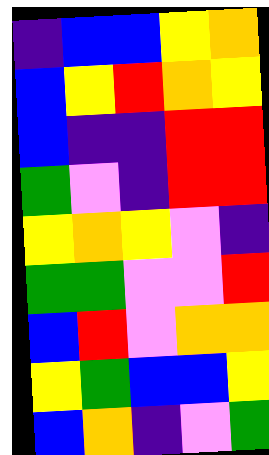[["indigo", "blue", "blue", "yellow", "orange"], ["blue", "yellow", "red", "orange", "yellow"], ["blue", "indigo", "indigo", "red", "red"], ["green", "violet", "indigo", "red", "red"], ["yellow", "orange", "yellow", "violet", "indigo"], ["green", "green", "violet", "violet", "red"], ["blue", "red", "violet", "orange", "orange"], ["yellow", "green", "blue", "blue", "yellow"], ["blue", "orange", "indigo", "violet", "green"]]